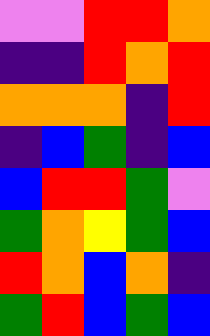[["violet", "violet", "red", "red", "orange"], ["indigo", "indigo", "red", "orange", "red"], ["orange", "orange", "orange", "indigo", "red"], ["indigo", "blue", "green", "indigo", "blue"], ["blue", "red", "red", "green", "violet"], ["green", "orange", "yellow", "green", "blue"], ["red", "orange", "blue", "orange", "indigo"], ["green", "red", "blue", "green", "blue"]]